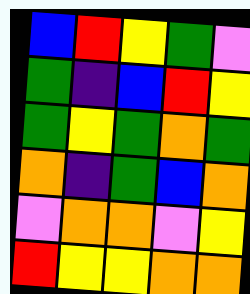[["blue", "red", "yellow", "green", "violet"], ["green", "indigo", "blue", "red", "yellow"], ["green", "yellow", "green", "orange", "green"], ["orange", "indigo", "green", "blue", "orange"], ["violet", "orange", "orange", "violet", "yellow"], ["red", "yellow", "yellow", "orange", "orange"]]